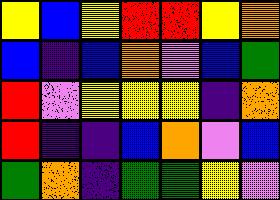[["yellow", "blue", "yellow", "red", "red", "yellow", "orange"], ["blue", "indigo", "blue", "orange", "violet", "blue", "green"], ["red", "violet", "yellow", "yellow", "yellow", "indigo", "orange"], ["red", "indigo", "indigo", "blue", "orange", "violet", "blue"], ["green", "orange", "indigo", "green", "green", "yellow", "violet"]]